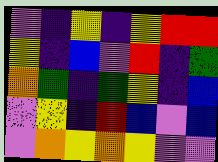[["violet", "indigo", "yellow", "indigo", "yellow", "red", "red"], ["yellow", "indigo", "blue", "violet", "red", "indigo", "green"], ["orange", "green", "indigo", "green", "yellow", "indigo", "blue"], ["violet", "yellow", "indigo", "red", "blue", "violet", "blue"], ["violet", "orange", "yellow", "orange", "yellow", "violet", "violet"]]